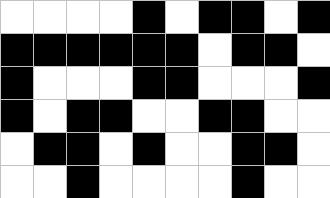[["white", "white", "white", "white", "black", "white", "black", "black", "white", "black"], ["black", "black", "black", "black", "black", "black", "white", "black", "black", "white"], ["black", "white", "white", "white", "black", "black", "white", "white", "white", "black"], ["black", "white", "black", "black", "white", "white", "black", "black", "white", "white"], ["white", "black", "black", "white", "black", "white", "white", "black", "black", "white"], ["white", "white", "black", "white", "white", "white", "white", "black", "white", "white"]]